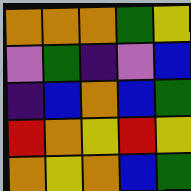[["orange", "orange", "orange", "green", "yellow"], ["violet", "green", "indigo", "violet", "blue"], ["indigo", "blue", "orange", "blue", "green"], ["red", "orange", "yellow", "red", "yellow"], ["orange", "yellow", "orange", "blue", "green"]]